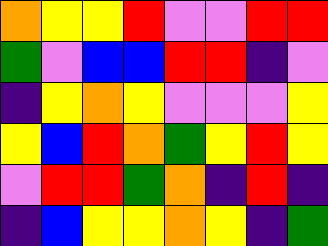[["orange", "yellow", "yellow", "red", "violet", "violet", "red", "red"], ["green", "violet", "blue", "blue", "red", "red", "indigo", "violet"], ["indigo", "yellow", "orange", "yellow", "violet", "violet", "violet", "yellow"], ["yellow", "blue", "red", "orange", "green", "yellow", "red", "yellow"], ["violet", "red", "red", "green", "orange", "indigo", "red", "indigo"], ["indigo", "blue", "yellow", "yellow", "orange", "yellow", "indigo", "green"]]